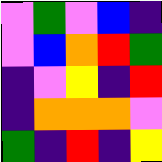[["violet", "green", "violet", "blue", "indigo"], ["violet", "blue", "orange", "red", "green"], ["indigo", "violet", "yellow", "indigo", "red"], ["indigo", "orange", "orange", "orange", "violet"], ["green", "indigo", "red", "indigo", "yellow"]]